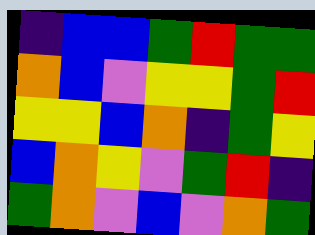[["indigo", "blue", "blue", "green", "red", "green", "green"], ["orange", "blue", "violet", "yellow", "yellow", "green", "red"], ["yellow", "yellow", "blue", "orange", "indigo", "green", "yellow"], ["blue", "orange", "yellow", "violet", "green", "red", "indigo"], ["green", "orange", "violet", "blue", "violet", "orange", "green"]]